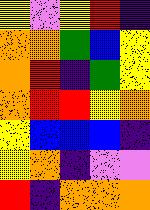[["yellow", "violet", "yellow", "red", "indigo"], ["orange", "orange", "green", "blue", "yellow"], ["orange", "red", "indigo", "green", "yellow"], ["orange", "red", "red", "yellow", "orange"], ["yellow", "blue", "blue", "blue", "indigo"], ["yellow", "orange", "indigo", "violet", "violet"], ["red", "indigo", "orange", "orange", "orange"]]